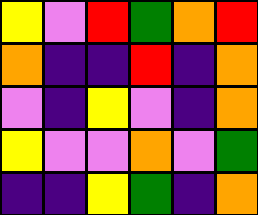[["yellow", "violet", "red", "green", "orange", "red"], ["orange", "indigo", "indigo", "red", "indigo", "orange"], ["violet", "indigo", "yellow", "violet", "indigo", "orange"], ["yellow", "violet", "violet", "orange", "violet", "green"], ["indigo", "indigo", "yellow", "green", "indigo", "orange"]]